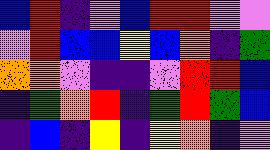[["blue", "red", "indigo", "violet", "blue", "red", "red", "violet", "violet"], ["violet", "red", "blue", "blue", "yellow", "blue", "orange", "indigo", "green"], ["orange", "orange", "violet", "indigo", "indigo", "violet", "red", "red", "blue"], ["indigo", "green", "orange", "red", "indigo", "green", "red", "green", "blue"], ["indigo", "blue", "indigo", "yellow", "indigo", "yellow", "orange", "indigo", "violet"]]